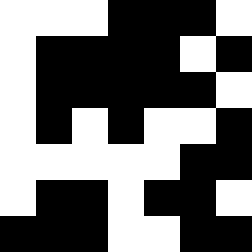[["white", "white", "white", "black", "black", "black", "white"], ["white", "black", "black", "black", "black", "white", "black"], ["white", "black", "black", "black", "black", "black", "white"], ["white", "black", "white", "black", "white", "white", "black"], ["white", "white", "white", "white", "white", "black", "black"], ["white", "black", "black", "white", "black", "black", "white"], ["black", "black", "black", "white", "white", "black", "black"]]